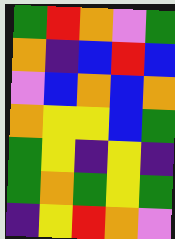[["green", "red", "orange", "violet", "green"], ["orange", "indigo", "blue", "red", "blue"], ["violet", "blue", "orange", "blue", "orange"], ["orange", "yellow", "yellow", "blue", "green"], ["green", "yellow", "indigo", "yellow", "indigo"], ["green", "orange", "green", "yellow", "green"], ["indigo", "yellow", "red", "orange", "violet"]]